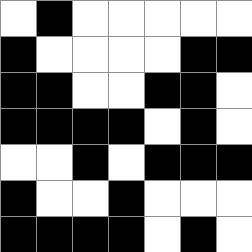[["white", "black", "white", "white", "white", "white", "white"], ["black", "white", "white", "white", "white", "black", "black"], ["black", "black", "white", "white", "black", "black", "white"], ["black", "black", "black", "black", "white", "black", "white"], ["white", "white", "black", "white", "black", "black", "black"], ["black", "white", "white", "black", "white", "white", "white"], ["black", "black", "black", "black", "white", "black", "white"]]